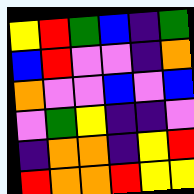[["yellow", "red", "green", "blue", "indigo", "green"], ["blue", "red", "violet", "violet", "indigo", "orange"], ["orange", "violet", "violet", "blue", "violet", "blue"], ["violet", "green", "yellow", "indigo", "indigo", "violet"], ["indigo", "orange", "orange", "indigo", "yellow", "red"], ["red", "orange", "orange", "red", "yellow", "yellow"]]